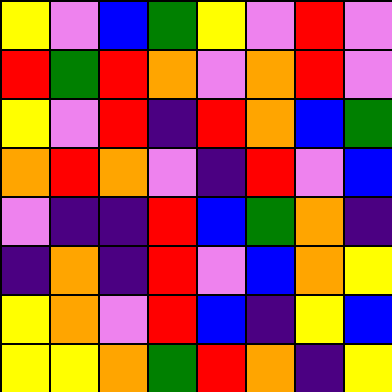[["yellow", "violet", "blue", "green", "yellow", "violet", "red", "violet"], ["red", "green", "red", "orange", "violet", "orange", "red", "violet"], ["yellow", "violet", "red", "indigo", "red", "orange", "blue", "green"], ["orange", "red", "orange", "violet", "indigo", "red", "violet", "blue"], ["violet", "indigo", "indigo", "red", "blue", "green", "orange", "indigo"], ["indigo", "orange", "indigo", "red", "violet", "blue", "orange", "yellow"], ["yellow", "orange", "violet", "red", "blue", "indigo", "yellow", "blue"], ["yellow", "yellow", "orange", "green", "red", "orange", "indigo", "yellow"]]